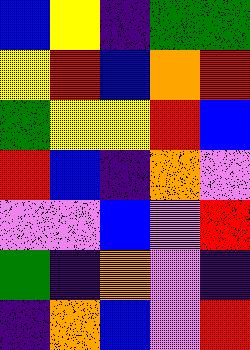[["blue", "yellow", "indigo", "green", "green"], ["yellow", "red", "blue", "orange", "red"], ["green", "yellow", "yellow", "red", "blue"], ["red", "blue", "indigo", "orange", "violet"], ["violet", "violet", "blue", "violet", "red"], ["green", "indigo", "orange", "violet", "indigo"], ["indigo", "orange", "blue", "violet", "red"]]